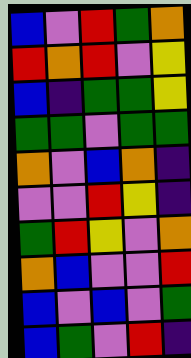[["blue", "violet", "red", "green", "orange"], ["red", "orange", "red", "violet", "yellow"], ["blue", "indigo", "green", "green", "yellow"], ["green", "green", "violet", "green", "green"], ["orange", "violet", "blue", "orange", "indigo"], ["violet", "violet", "red", "yellow", "indigo"], ["green", "red", "yellow", "violet", "orange"], ["orange", "blue", "violet", "violet", "red"], ["blue", "violet", "blue", "violet", "green"], ["blue", "green", "violet", "red", "indigo"]]